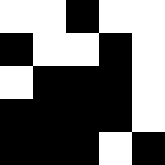[["white", "white", "black", "white", "white"], ["black", "white", "white", "black", "white"], ["white", "black", "black", "black", "white"], ["black", "black", "black", "black", "white"], ["black", "black", "black", "white", "black"]]